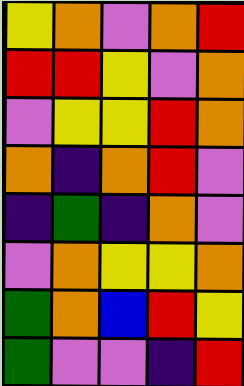[["yellow", "orange", "violet", "orange", "red"], ["red", "red", "yellow", "violet", "orange"], ["violet", "yellow", "yellow", "red", "orange"], ["orange", "indigo", "orange", "red", "violet"], ["indigo", "green", "indigo", "orange", "violet"], ["violet", "orange", "yellow", "yellow", "orange"], ["green", "orange", "blue", "red", "yellow"], ["green", "violet", "violet", "indigo", "red"]]